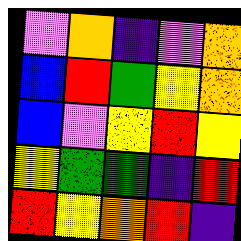[["violet", "orange", "indigo", "violet", "orange"], ["blue", "red", "green", "yellow", "orange"], ["blue", "violet", "yellow", "red", "yellow"], ["yellow", "green", "green", "indigo", "red"], ["red", "yellow", "orange", "red", "indigo"]]